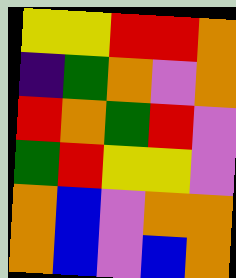[["yellow", "yellow", "red", "red", "orange"], ["indigo", "green", "orange", "violet", "orange"], ["red", "orange", "green", "red", "violet"], ["green", "red", "yellow", "yellow", "violet"], ["orange", "blue", "violet", "orange", "orange"], ["orange", "blue", "violet", "blue", "orange"]]